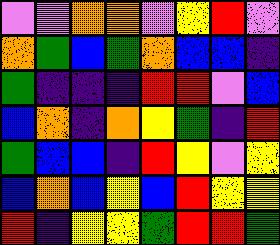[["violet", "violet", "orange", "orange", "violet", "yellow", "red", "violet"], ["orange", "green", "blue", "green", "orange", "blue", "blue", "indigo"], ["green", "indigo", "indigo", "indigo", "red", "red", "violet", "blue"], ["blue", "orange", "indigo", "orange", "yellow", "green", "indigo", "red"], ["green", "blue", "blue", "indigo", "red", "yellow", "violet", "yellow"], ["blue", "orange", "blue", "yellow", "blue", "red", "yellow", "yellow"], ["red", "indigo", "yellow", "yellow", "green", "red", "red", "green"]]